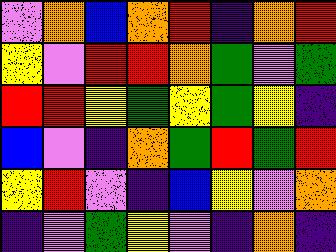[["violet", "orange", "blue", "orange", "red", "indigo", "orange", "red"], ["yellow", "violet", "red", "red", "orange", "green", "violet", "green"], ["red", "red", "yellow", "green", "yellow", "green", "yellow", "indigo"], ["blue", "violet", "indigo", "orange", "green", "red", "green", "red"], ["yellow", "red", "violet", "indigo", "blue", "yellow", "violet", "orange"], ["indigo", "violet", "green", "yellow", "violet", "indigo", "orange", "indigo"]]